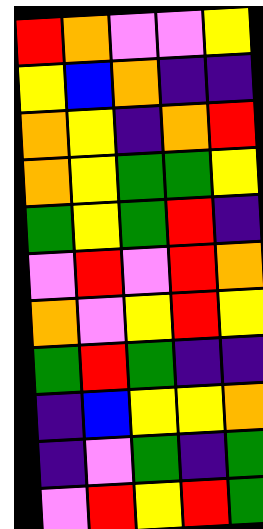[["red", "orange", "violet", "violet", "yellow"], ["yellow", "blue", "orange", "indigo", "indigo"], ["orange", "yellow", "indigo", "orange", "red"], ["orange", "yellow", "green", "green", "yellow"], ["green", "yellow", "green", "red", "indigo"], ["violet", "red", "violet", "red", "orange"], ["orange", "violet", "yellow", "red", "yellow"], ["green", "red", "green", "indigo", "indigo"], ["indigo", "blue", "yellow", "yellow", "orange"], ["indigo", "violet", "green", "indigo", "green"], ["violet", "red", "yellow", "red", "green"]]